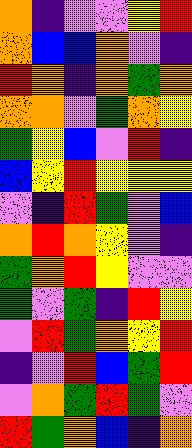[["orange", "indigo", "violet", "violet", "yellow", "red"], ["orange", "blue", "blue", "orange", "violet", "indigo"], ["red", "orange", "indigo", "orange", "green", "orange"], ["orange", "orange", "violet", "green", "orange", "yellow"], ["green", "yellow", "blue", "violet", "red", "indigo"], ["blue", "yellow", "red", "yellow", "yellow", "yellow"], ["violet", "indigo", "red", "green", "violet", "blue"], ["orange", "red", "orange", "yellow", "violet", "indigo"], ["green", "orange", "red", "yellow", "violet", "violet"], ["green", "violet", "green", "indigo", "red", "yellow"], ["violet", "red", "green", "orange", "yellow", "red"], ["indigo", "violet", "red", "blue", "green", "red"], ["violet", "orange", "green", "red", "green", "violet"], ["red", "green", "orange", "blue", "indigo", "orange"]]